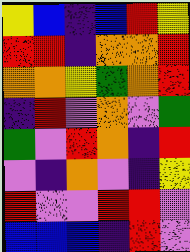[["yellow", "blue", "indigo", "blue", "red", "yellow"], ["red", "red", "indigo", "orange", "orange", "red"], ["orange", "orange", "yellow", "green", "orange", "red"], ["indigo", "red", "violet", "orange", "violet", "green"], ["green", "violet", "red", "orange", "indigo", "red"], ["violet", "indigo", "orange", "violet", "indigo", "yellow"], ["red", "violet", "violet", "red", "red", "violet"], ["blue", "blue", "blue", "indigo", "red", "violet"]]